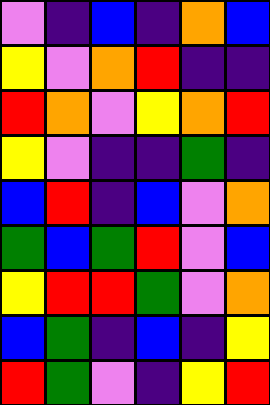[["violet", "indigo", "blue", "indigo", "orange", "blue"], ["yellow", "violet", "orange", "red", "indigo", "indigo"], ["red", "orange", "violet", "yellow", "orange", "red"], ["yellow", "violet", "indigo", "indigo", "green", "indigo"], ["blue", "red", "indigo", "blue", "violet", "orange"], ["green", "blue", "green", "red", "violet", "blue"], ["yellow", "red", "red", "green", "violet", "orange"], ["blue", "green", "indigo", "blue", "indigo", "yellow"], ["red", "green", "violet", "indigo", "yellow", "red"]]